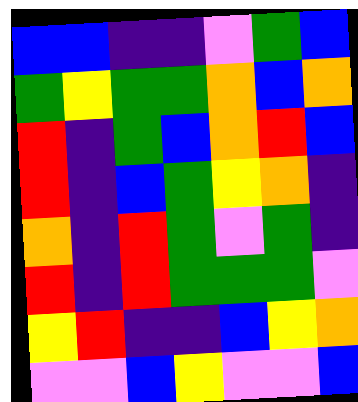[["blue", "blue", "indigo", "indigo", "violet", "green", "blue"], ["green", "yellow", "green", "green", "orange", "blue", "orange"], ["red", "indigo", "green", "blue", "orange", "red", "blue"], ["red", "indigo", "blue", "green", "yellow", "orange", "indigo"], ["orange", "indigo", "red", "green", "violet", "green", "indigo"], ["red", "indigo", "red", "green", "green", "green", "violet"], ["yellow", "red", "indigo", "indigo", "blue", "yellow", "orange"], ["violet", "violet", "blue", "yellow", "violet", "violet", "blue"]]